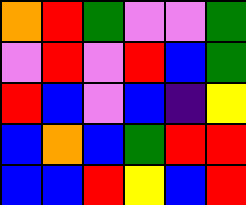[["orange", "red", "green", "violet", "violet", "green"], ["violet", "red", "violet", "red", "blue", "green"], ["red", "blue", "violet", "blue", "indigo", "yellow"], ["blue", "orange", "blue", "green", "red", "red"], ["blue", "blue", "red", "yellow", "blue", "red"]]